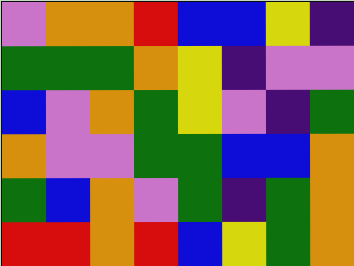[["violet", "orange", "orange", "red", "blue", "blue", "yellow", "indigo"], ["green", "green", "green", "orange", "yellow", "indigo", "violet", "violet"], ["blue", "violet", "orange", "green", "yellow", "violet", "indigo", "green"], ["orange", "violet", "violet", "green", "green", "blue", "blue", "orange"], ["green", "blue", "orange", "violet", "green", "indigo", "green", "orange"], ["red", "red", "orange", "red", "blue", "yellow", "green", "orange"]]